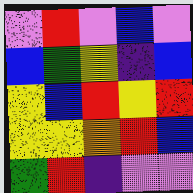[["violet", "red", "violet", "blue", "violet"], ["blue", "green", "yellow", "indigo", "blue"], ["yellow", "blue", "red", "yellow", "red"], ["yellow", "yellow", "orange", "red", "blue"], ["green", "red", "indigo", "violet", "violet"]]